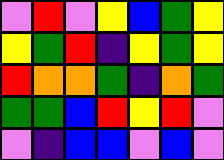[["violet", "red", "violet", "yellow", "blue", "green", "yellow"], ["yellow", "green", "red", "indigo", "yellow", "green", "yellow"], ["red", "orange", "orange", "green", "indigo", "orange", "green"], ["green", "green", "blue", "red", "yellow", "red", "violet"], ["violet", "indigo", "blue", "blue", "violet", "blue", "violet"]]